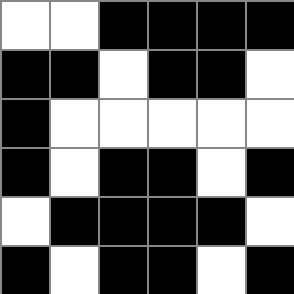[["white", "white", "black", "black", "black", "black"], ["black", "black", "white", "black", "black", "white"], ["black", "white", "white", "white", "white", "white"], ["black", "white", "black", "black", "white", "black"], ["white", "black", "black", "black", "black", "white"], ["black", "white", "black", "black", "white", "black"]]